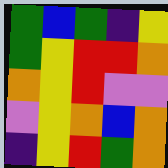[["green", "blue", "green", "indigo", "yellow"], ["green", "yellow", "red", "red", "orange"], ["orange", "yellow", "red", "violet", "violet"], ["violet", "yellow", "orange", "blue", "orange"], ["indigo", "yellow", "red", "green", "orange"]]